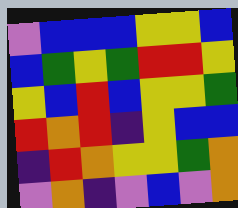[["violet", "blue", "blue", "blue", "yellow", "yellow", "blue"], ["blue", "green", "yellow", "green", "red", "red", "yellow"], ["yellow", "blue", "red", "blue", "yellow", "yellow", "green"], ["red", "orange", "red", "indigo", "yellow", "blue", "blue"], ["indigo", "red", "orange", "yellow", "yellow", "green", "orange"], ["violet", "orange", "indigo", "violet", "blue", "violet", "orange"]]